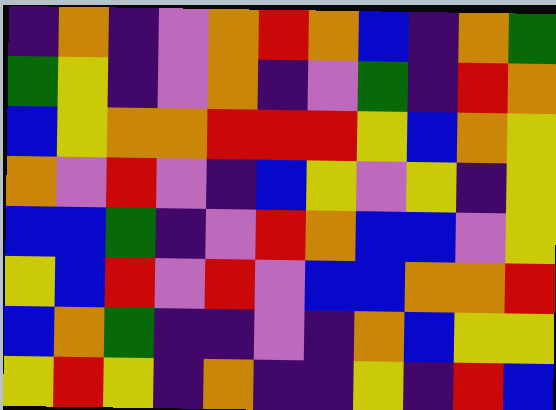[["indigo", "orange", "indigo", "violet", "orange", "red", "orange", "blue", "indigo", "orange", "green"], ["green", "yellow", "indigo", "violet", "orange", "indigo", "violet", "green", "indigo", "red", "orange"], ["blue", "yellow", "orange", "orange", "red", "red", "red", "yellow", "blue", "orange", "yellow"], ["orange", "violet", "red", "violet", "indigo", "blue", "yellow", "violet", "yellow", "indigo", "yellow"], ["blue", "blue", "green", "indigo", "violet", "red", "orange", "blue", "blue", "violet", "yellow"], ["yellow", "blue", "red", "violet", "red", "violet", "blue", "blue", "orange", "orange", "red"], ["blue", "orange", "green", "indigo", "indigo", "violet", "indigo", "orange", "blue", "yellow", "yellow"], ["yellow", "red", "yellow", "indigo", "orange", "indigo", "indigo", "yellow", "indigo", "red", "blue"]]